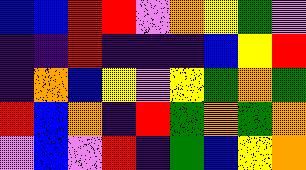[["blue", "blue", "red", "red", "violet", "orange", "yellow", "green", "violet"], ["indigo", "indigo", "red", "indigo", "indigo", "indigo", "blue", "yellow", "red"], ["indigo", "orange", "blue", "yellow", "violet", "yellow", "green", "orange", "green"], ["red", "blue", "orange", "indigo", "red", "green", "orange", "green", "orange"], ["violet", "blue", "violet", "red", "indigo", "green", "blue", "yellow", "orange"]]